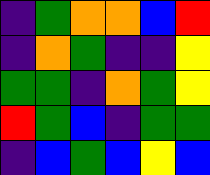[["indigo", "green", "orange", "orange", "blue", "red"], ["indigo", "orange", "green", "indigo", "indigo", "yellow"], ["green", "green", "indigo", "orange", "green", "yellow"], ["red", "green", "blue", "indigo", "green", "green"], ["indigo", "blue", "green", "blue", "yellow", "blue"]]